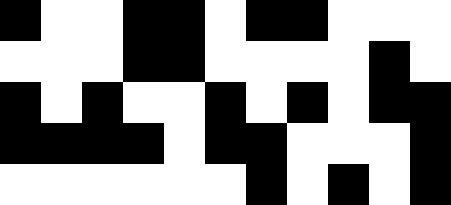[["black", "white", "white", "black", "black", "white", "black", "black", "white", "white", "white"], ["white", "white", "white", "black", "black", "white", "white", "white", "white", "black", "white"], ["black", "white", "black", "white", "white", "black", "white", "black", "white", "black", "black"], ["black", "black", "black", "black", "white", "black", "black", "white", "white", "white", "black"], ["white", "white", "white", "white", "white", "white", "black", "white", "black", "white", "black"]]